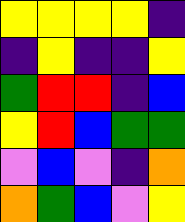[["yellow", "yellow", "yellow", "yellow", "indigo"], ["indigo", "yellow", "indigo", "indigo", "yellow"], ["green", "red", "red", "indigo", "blue"], ["yellow", "red", "blue", "green", "green"], ["violet", "blue", "violet", "indigo", "orange"], ["orange", "green", "blue", "violet", "yellow"]]